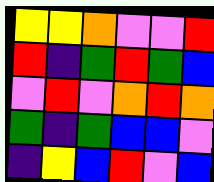[["yellow", "yellow", "orange", "violet", "violet", "red"], ["red", "indigo", "green", "red", "green", "blue"], ["violet", "red", "violet", "orange", "red", "orange"], ["green", "indigo", "green", "blue", "blue", "violet"], ["indigo", "yellow", "blue", "red", "violet", "blue"]]